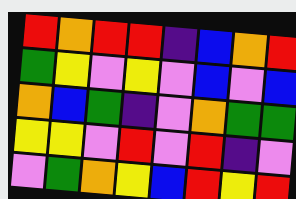[["red", "orange", "red", "red", "indigo", "blue", "orange", "red"], ["green", "yellow", "violet", "yellow", "violet", "blue", "violet", "blue"], ["orange", "blue", "green", "indigo", "violet", "orange", "green", "green"], ["yellow", "yellow", "violet", "red", "violet", "red", "indigo", "violet"], ["violet", "green", "orange", "yellow", "blue", "red", "yellow", "red"]]